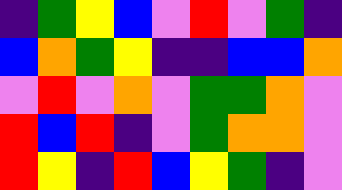[["indigo", "green", "yellow", "blue", "violet", "red", "violet", "green", "indigo"], ["blue", "orange", "green", "yellow", "indigo", "indigo", "blue", "blue", "orange"], ["violet", "red", "violet", "orange", "violet", "green", "green", "orange", "violet"], ["red", "blue", "red", "indigo", "violet", "green", "orange", "orange", "violet"], ["red", "yellow", "indigo", "red", "blue", "yellow", "green", "indigo", "violet"]]